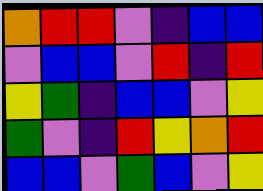[["orange", "red", "red", "violet", "indigo", "blue", "blue"], ["violet", "blue", "blue", "violet", "red", "indigo", "red"], ["yellow", "green", "indigo", "blue", "blue", "violet", "yellow"], ["green", "violet", "indigo", "red", "yellow", "orange", "red"], ["blue", "blue", "violet", "green", "blue", "violet", "yellow"]]